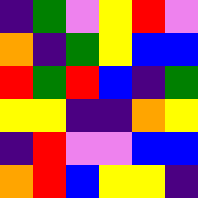[["indigo", "green", "violet", "yellow", "red", "violet"], ["orange", "indigo", "green", "yellow", "blue", "blue"], ["red", "green", "red", "blue", "indigo", "green"], ["yellow", "yellow", "indigo", "indigo", "orange", "yellow"], ["indigo", "red", "violet", "violet", "blue", "blue"], ["orange", "red", "blue", "yellow", "yellow", "indigo"]]